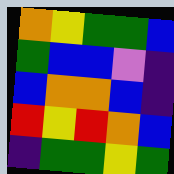[["orange", "yellow", "green", "green", "blue"], ["green", "blue", "blue", "violet", "indigo"], ["blue", "orange", "orange", "blue", "indigo"], ["red", "yellow", "red", "orange", "blue"], ["indigo", "green", "green", "yellow", "green"]]